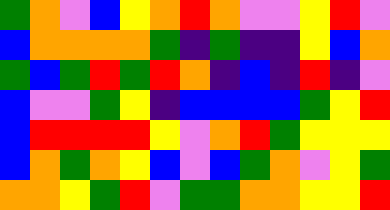[["green", "orange", "violet", "blue", "yellow", "orange", "red", "orange", "violet", "violet", "yellow", "red", "violet"], ["blue", "orange", "orange", "orange", "orange", "green", "indigo", "green", "indigo", "indigo", "yellow", "blue", "orange"], ["green", "blue", "green", "red", "green", "red", "orange", "indigo", "blue", "indigo", "red", "indigo", "violet"], ["blue", "violet", "violet", "green", "yellow", "indigo", "blue", "blue", "blue", "blue", "green", "yellow", "red"], ["blue", "red", "red", "red", "red", "yellow", "violet", "orange", "red", "green", "yellow", "yellow", "yellow"], ["blue", "orange", "green", "orange", "yellow", "blue", "violet", "blue", "green", "orange", "violet", "yellow", "green"], ["orange", "orange", "yellow", "green", "red", "violet", "green", "green", "orange", "orange", "yellow", "yellow", "red"]]